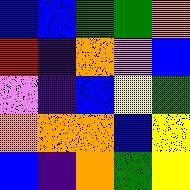[["blue", "blue", "green", "green", "orange"], ["red", "indigo", "orange", "violet", "blue"], ["violet", "indigo", "blue", "yellow", "green"], ["orange", "orange", "orange", "blue", "yellow"], ["blue", "indigo", "orange", "green", "yellow"]]